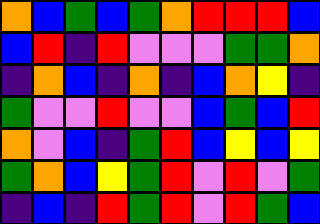[["orange", "blue", "green", "blue", "green", "orange", "red", "red", "red", "blue"], ["blue", "red", "indigo", "red", "violet", "violet", "violet", "green", "green", "orange"], ["indigo", "orange", "blue", "indigo", "orange", "indigo", "blue", "orange", "yellow", "indigo"], ["green", "violet", "violet", "red", "violet", "violet", "blue", "green", "blue", "red"], ["orange", "violet", "blue", "indigo", "green", "red", "blue", "yellow", "blue", "yellow"], ["green", "orange", "blue", "yellow", "green", "red", "violet", "red", "violet", "green"], ["indigo", "blue", "indigo", "red", "green", "red", "violet", "red", "green", "blue"]]